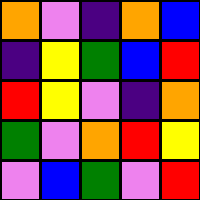[["orange", "violet", "indigo", "orange", "blue"], ["indigo", "yellow", "green", "blue", "red"], ["red", "yellow", "violet", "indigo", "orange"], ["green", "violet", "orange", "red", "yellow"], ["violet", "blue", "green", "violet", "red"]]